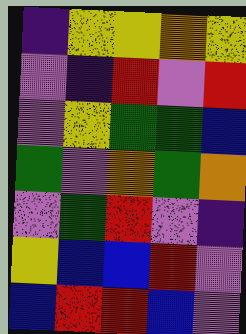[["indigo", "yellow", "yellow", "orange", "yellow"], ["violet", "indigo", "red", "violet", "red"], ["violet", "yellow", "green", "green", "blue"], ["green", "violet", "orange", "green", "orange"], ["violet", "green", "red", "violet", "indigo"], ["yellow", "blue", "blue", "red", "violet"], ["blue", "red", "red", "blue", "violet"]]